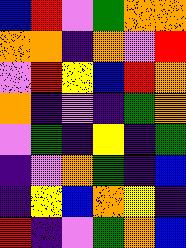[["blue", "red", "violet", "green", "orange", "orange"], ["orange", "orange", "indigo", "orange", "violet", "red"], ["violet", "red", "yellow", "blue", "red", "orange"], ["orange", "indigo", "violet", "indigo", "green", "orange"], ["violet", "green", "indigo", "yellow", "indigo", "green"], ["indigo", "violet", "orange", "green", "indigo", "blue"], ["indigo", "yellow", "blue", "orange", "yellow", "indigo"], ["red", "indigo", "violet", "green", "orange", "blue"]]